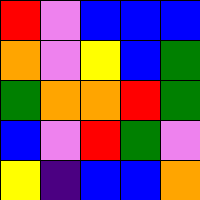[["red", "violet", "blue", "blue", "blue"], ["orange", "violet", "yellow", "blue", "green"], ["green", "orange", "orange", "red", "green"], ["blue", "violet", "red", "green", "violet"], ["yellow", "indigo", "blue", "blue", "orange"]]